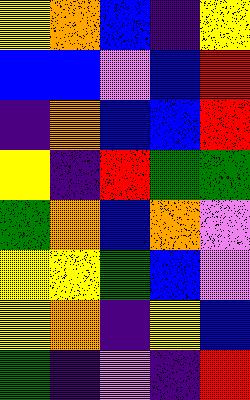[["yellow", "orange", "blue", "indigo", "yellow"], ["blue", "blue", "violet", "blue", "red"], ["indigo", "orange", "blue", "blue", "red"], ["yellow", "indigo", "red", "green", "green"], ["green", "orange", "blue", "orange", "violet"], ["yellow", "yellow", "green", "blue", "violet"], ["yellow", "orange", "indigo", "yellow", "blue"], ["green", "indigo", "violet", "indigo", "red"]]